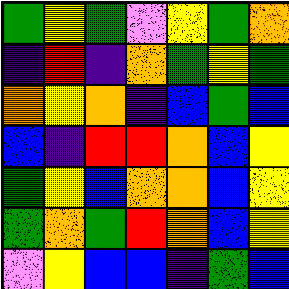[["green", "yellow", "green", "violet", "yellow", "green", "orange"], ["indigo", "red", "indigo", "orange", "green", "yellow", "green"], ["orange", "yellow", "orange", "indigo", "blue", "green", "blue"], ["blue", "indigo", "red", "red", "orange", "blue", "yellow"], ["green", "yellow", "blue", "orange", "orange", "blue", "yellow"], ["green", "orange", "green", "red", "orange", "blue", "yellow"], ["violet", "yellow", "blue", "blue", "indigo", "green", "blue"]]